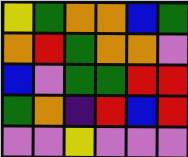[["yellow", "green", "orange", "orange", "blue", "green"], ["orange", "red", "green", "orange", "orange", "violet"], ["blue", "violet", "green", "green", "red", "red"], ["green", "orange", "indigo", "red", "blue", "red"], ["violet", "violet", "yellow", "violet", "violet", "violet"]]